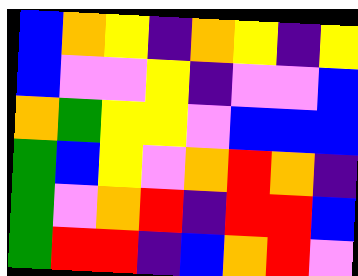[["blue", "orange", "yellow", "indigo", "orange", "yellow", "indigo", "yellow"], ["blue", "violet", "violet", "yellow", "indigo", "violet", "violet", "blue"], ["orange", "green", "yellow", "yellow", "violet", "blue", "blue", "blue"], ["green", "blue", "yellow", "violet", "orange", "red", "orange", "indigo"], ["green", "violet", "orange", "red", "indigo", "red", "red", "blue"], ["green", "red", "red", "indigo", "blue", "orange", "red", "violet"]]